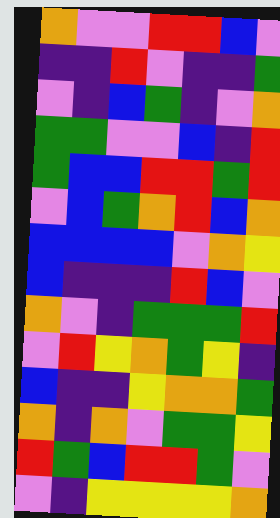[["orange", "violet", "violet", "red", "red", "blue", "violet"], ["indigo", "indigo", "red", "violet", "indigo", "indigo", "green"], ["violet", "indigo", "blue", "green", "indigo", "violet", "orange"], ["green", "green", "violet", "violet", "blue", "indigo", "red"], ["green", "blue", "blue", "red", "red", "green", "red"], ["violet", "blue", "green", "orange", "red", "blue", "orange"], ["blue", "blue", "blue", "blue", "violet", "orange", "yellow"], ["blue", "indigo", "indigo", "indigo", "red", "blue", "violet"], ["orange", "violet", "indigo", "green", "green", "green", "red"], ["violet", "red", "yellow", "orange", "green", "yellow", "indigo"], ["blue", "indigo", "indigo", "yellow", "orange", "orange", "green"], ["orange", "indigo", "orange", "violet", "green", "green", "yellow"], ["red", "green", "blue", "red", "red", "green", "violet"], ["violet", "indigo", "yellow", "yellow", "yellow", "yellow", "orange"]]